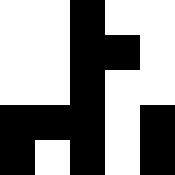[["white", "white", "black", "white", "white"], ["white", "white", "black", "black", "white"], ["white", "white", "black", "white", "white"], ["black", "black", "black", "white", "black"], ["black", "white", "black", "white", "black"]]